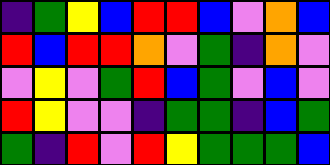[["indigo", "green", "yellow", "blue", "red", "red", "blue", "violet", "orange", "blue"], ["red", "blue", "red", "red", "orange", "violet", "green", "indigo", "orange", "violet"], ["violet", "yellow", "violet", "green", "red", "blue", "green", "violet", "blue", "violet"], ["red", "yellow", "violet", "violet", "indigo", "green", "green", "indigo", "blue", "green"], ["green", "indigo", "red", "violet", "red", "yellow", "green", "green", "green", "blue"]]